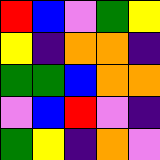[["red", "blue", "violet", "green", "yellow"], ["yellow", "indigo", "orange", "orange", "indigo"], ["green", "green", "blue", "orange", "orange"], ["violet", "blue", "red", "violet", "indigo"], ["green", "yellow", "indigo", "orange", "violet"]]